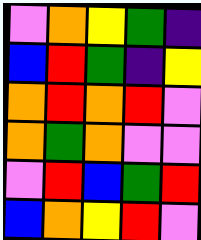[["violet", "orange", "yellow", "green", "indigo"], ["blue", "red", "green", "indigo", "yellow"], ["orange", "red", "orange", "red", "violet"], ["orange", "green", "orange", "violet", "violet"], ["violet", "red", "blue", "green", "red"], ["blue", "orange", "yellow", "red", "violet"]]